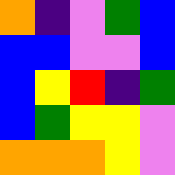[["orange", "indigo", "violet", "green", "blue"], ["blue", "blue", "violet", "violet", "blue"], ["blue", "yellow", "red", "indigo", "green"], ["blue", "green", "yellow", "yellow", "violet"], ["orange", "orange", "orange", "yellow", "violet"]]